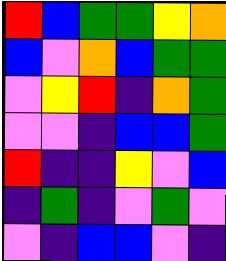[["red", "blue", "green", "green", "yellow", "orange"], ["blue", "violet", "orange", "blue", "green", "green"], ["violet", "yellow", "red", "indigo", "orange", "green"], ["violet", "violet", "indigo", "blue", "blue", "green"], ["red", "indigo", "indigo", "yellow", "violet", "blue"], ["indigo", "green", "indigo", "violet", "green", "violet"], ["violet", "indigo", "blue", "blue", "violet", "indigo"]]